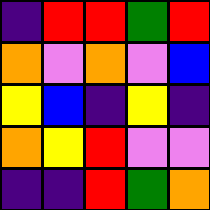[["indigo", "red", "red", "green", "red"], ["orange", "violet", "orange", "violet", "blue"], ["yellow", "blue", "indigo", "yellow", "indigo"], ["orange", "yellow", "red", "violet", "violet"], ["indigo", "indigo", "red", "green", "orange"]]